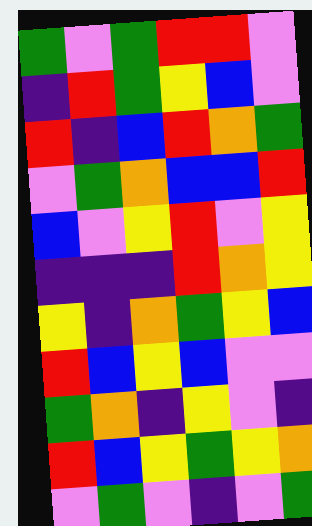[["green", "violet", "green", "red", "red", "violet"], ["indigo", "red", "green", "yellow", "blue", "violet"], ["red", "indigo", "blue", "red", "orange", "green"], ["violet", "green", "orange", "blue", "blue", "red"], ["blue", "violet", "yellow", "red", "violet", "yellow"], ["indigo", "indigo", "indigo", "red", "orange", "yellow"], ["yellow", "indigo", "orange", "green", "yellow", "blue"], ["red", "blue", "yellow", "blue", "violet", "violet"], ["green", "orange", "indigo", "yellow", "violet", "indigo"], ["red", "blue", "yellow", "green", "yellow", "orange"], ["violet", "green", "violet", "indigo", "violet", "green"]]